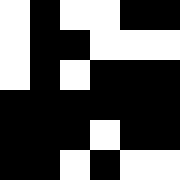[["white", "black", "white", "white", "black", "black"], ["white", "black", "black", "white", "white", "white"], ["white", "black", "white", "black", "black", "black"], ["black", "black", "black", "black", "black", "black"], ["black", "black", "black", "white", "black", "black"], ["black", "black", "white", "black", "white", "white"]]